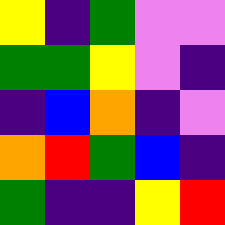[["yellow", "indigo", "green", "violet", "violet"], ["green", "green", "yellow", "violet", "indigo"], ["indigo", "blue", "orange", "indigo", "violet"], ["orange", "red", "green", "blue", "indigo"], ["green", "indigo", "indigo", "yellow", "red"]]